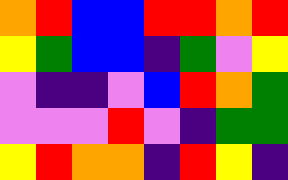[["orange", "red", "blue", "blue", "red", "red", "orange", "red"], ["yellow", "green", "blue", "blue", "indigo", "green", "violet", "yellow"], ["violet", "indigo", "indigo", "violet", "blue", "red", "orange", "green"], ["violet", "violet", "violet", "red", "violet", "indigo", "green", "green"], ["yellow", "red", "orange", "orange", "indigo", "red", "yellow", "indigo"]]